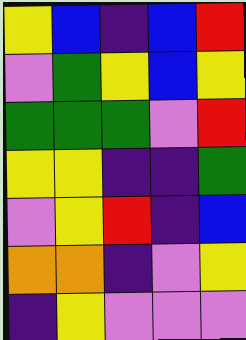[["yellow", "blue", "indigo", "blue", "red"], ["violet", "green", "yellow", "blue", "yellow"], ["green", "green", "green", "violet", "red"], ["yellow", "yellow", "indigo", "indigo", "green"], ["violet", "yellow", "red", "indigo", "blue"], ["orange", "orange", "indigo", "violet", "yellow"], ["indigo", "yellow", "violet", "violet", "violet"]]